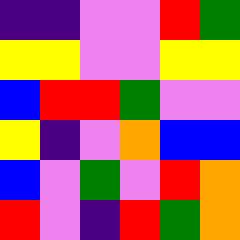[["indigo", "indigo", "violet", "violet", "red", "green"], ["yellow", "yellow", "violet", "violet", "yellow", "yellow"], ["blue", "red", "red", "green", "violet", "violet"], ["yellow", "indigo", "violet", "orange", "blue", "blue"], ["blue", "violet", "green", "violet", "red", "orange"], ["red", "violet", "indigo", "red", "green", "orange"]]